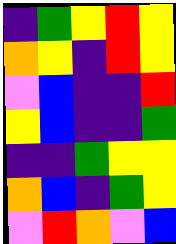[["indigo", "green", "yellow", "red", "yellow"], ["orange", "yellow", "indigo", "red", "yellow"], ["violet", "blue", "indigo", "indigo", "red"], ["yellow", "blue", "indigo", "indigo", "green"], ["indigo", "indigo", "green", "yellow", "yellow"], ["orange", "blue", "indigo", "green", "yellow"], ["violet", "red", "orange", "violet", "blue"]]